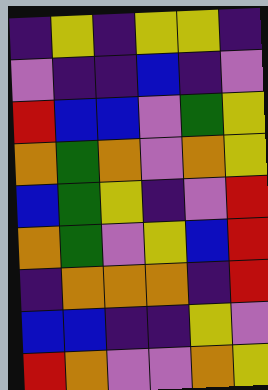[["indigo", "yellow", "indigo", "yellow", "yellow", "indigo"], ["violet", "indigo", "indigo", "blue", "indigo", "violet"], ["red", "blue", "blue", "violet", "green", "yellow"], ["orange", "green", "orange", "violet", "orange", "yellow"], ["blue", "green", "yellow", "indigo", "violet", "red"], ["orange", "green", "violet", "yellow", "blue", "red"], ["indigo", "orange", "orange", "orange", "indigo", "red"], ["blue", "blue", "indigo", "indigo", "yellow", "violet"], ["red", "orange", "violet", "violet", "orange", "yellow"]]